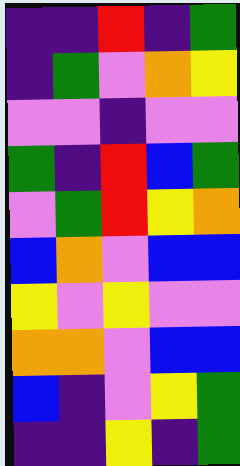[["indigo", "indigo", "red", "indigo", "green"], ["indigo", "green", "violet", "orange", "yellow"], ["violet", "violet", "indigo", "violet", "violet"], ["green", "indigo", "red", "blue", "green"], ["violet", "green", "red", "yellow", "orange"], ["blue", "orange", "violet", "blue", "blue"], ["yellow", "violet", "yellow", "violet", "violet"], ["orange", "orange", "violet", "blue", "blue"], ["blue", "indigo", "violet", "yellow", "green"], ["indigo", "indigo", "yellow", "indigo", "green"]]